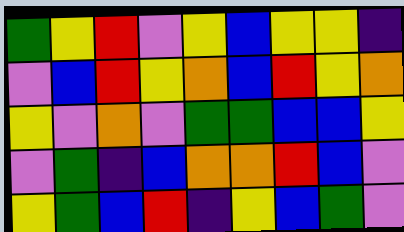[["green", "yellow", "red", "violet", "yellow", "blue", "yellow", "yellow", "indigo"], ["violet", "blue", "red", "yellow", "orange", "blue", "red", "yellow", "orange"], ["yellow", "violet", "orange", "violet", "green", "green", "blue", "blue", "yellow"], ["violet", "green", "indigo", "blue", "orange", "orange", "red", "blue", "violet"], ["yellow", "green", "blue", "red", "indigo", "yellow", "blue", "green", "violet"]]